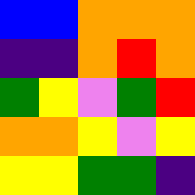[["blue", "blue", "orange", "orange", "orange"], ["indigo", "indigo", "orange", "red", "orange"], ["green", "yellow", "violet", "green", "red"], ["orange", "orange", "yellow", "violet", "yellow"], ["yellow", "yellow", "green", "green", "indigo"]]